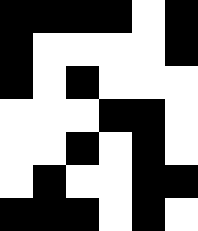[["black", "black", "black", "black", "white", "black"], ["black", "white", "white", "white", "white", "black"], ["black", "white", "black", "white", "white", "white"], ["white", "white", "white", "black", "black", "white"], ["white", "white", "black", "white", "black", "white"], ["white", "black", "white", "white", "black", "black"], ["black", "black", "black", "white", "black", "white"]]